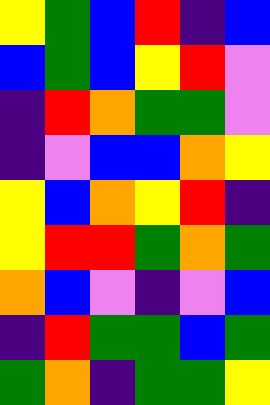[["yellow", "green", "blue", "red", "indigo", "blue"], ["blue", "green", "blue", "yellow", "red", "violet"], ["indigo", "red", "orange", "green", "green", "violet"], ["indigo", "violet", "blue", "blue", "orange", "yellow"], ["yellow", "blue", "orange", "yellow", "red", "indigo"], ["yellow", "red", "red", "green", "orange", "green"], ["orange", "blue", "violet", "indigo", "violet", "blue"], ["indigo", "red", "green", "green", "blue", "green"], ["green", "orange", "indigo", "green", "green", "yellow"]]